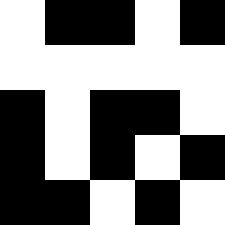[["white", "black", "black", "white", "black"], ["white", "white", "white", "white", "white"], ["black", "white", "black", "black", "white"], ["black", "white", "black", "white", "black"], ["black", "black", "white", "black", "white"]]